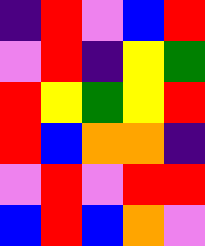[["indigo", "red", "violet", "blue", "red"], ["violet", "red", "indigo", "yellow", "green"], ["red", "yellow", "green", "yellow", "red"], ["red", "blue", "orange", "orange", "indigo"], ["violet", "red", "violet", "red", "red"], ["blue", "red", "blue", "orange", "violet"]]